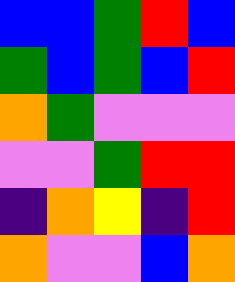[["blue", "blue", "green", "red", "blue"], ["green", "blue", "green", "blue", "red"], ["orange", "green", "violet", "violet", "violet"], ["violet", "violet", "green", "red", "red"], ["indigo", "orange", "yellow", "indigo", "red"], ["orange", "violet", "violet", "blue", "orange"]]